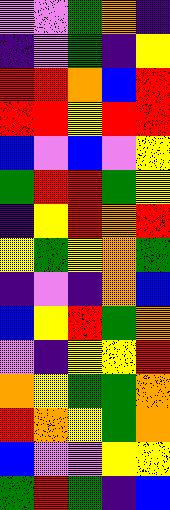[["violet", "violet", "green", "orange", "indigo"], ["indigo", "violet", "green", "indigo", "yellow"], ["red", "red", "orange", "blue", "red"], ["red", "red", "yellow", "red", "red"], ["blue", "violet", "blue", "violet", "yellow"], ["green", "red", "red", "green", "yellow"], ["indigo", "yellow", "red", "orange", "red"], ["yellow", "green", "yellow", "orange", "green"], ["indigo", "violet", "indigo", "orange", "blue"], ["blue", "yellow", "red", "green", "orange"], ["violet", "indigo", "yellow", "yellow", "red"], ["orange", "yellow", "green", "green", "orange"], ["red", "orange", "yellow", "green", "orange"], ["blue", "violet", "violet", "yellow", "yellow"], ["green", "red", "green", "indigo", "blue"]]